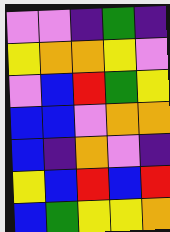[["violet", "violet", "indigo", "green", "indigo"], ["yellow", "orange", "orange", "yellow", "violet"], ["violet", "blue", "red", "green", "yellow"], ["blue", "blue", "violet", "orange", "orange"], ["blue", "indigo", "orange", "violet", "indigo"], ["yellow", "blue", "red", "blue", "red"], ["blue", "green", "yellow", "yellow", "orange"]]